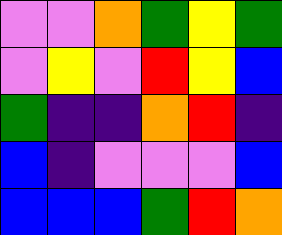[["violet", "violet", "orange", "green", "yellow", "green"], ["violet", "yellow", "violet", "red", "yellow", "blue"], ["green", "indigo", "indigo", "orange", "red", "indigo"], ["blue", "indigo", "violet", "violet", "violet", "blue"], ["blue", "blue", "blue", "green", "red", "orange"]]